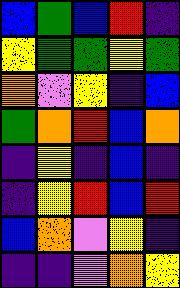[["blue", "green", "blue", "red", "indigo"], ["yellow", "green", "green", "yellow", "green"], ["orange", "violet", "yellow", "indigo", "blue"], ["green", "orange", "red", "blue", "orange"], ["indigo", "yellow", "indigo", "blue", "indigo"], ["indigo", "yellow", "red", "blue", "red"], ["blue", "orange", "violet", "yellow", "indigo"], ["indigo", "indigo", "violet", "orange", "yellow"]]